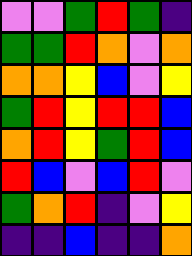[["violet", "violet", "green", "red", "green", "indigo"], ["green", "green", "red", "orange", "violet", "orange"], ["orange", "orange", "yellow", "blue", "violet", "yellow"], ["green", "red", "yellow", "red", "red", "blue"], ["orange", "red", "yellow", "green", "red", "blue"], ["red", "blue", "violet", "blue", "red", "violet"], ["green", "orange", "red", "indigo", "violet", "yellow"], ["indigo", "indigo", "blue", "indigo", "indigo", "orange"]]